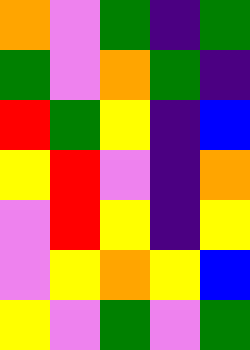[["orange", "violet", "green", "indigo", "green"], ["green", "violet", "orange", "green", "indigo"], ["red", "green", "yellow", "indigo", "blue"], ["yellow", "red", "violet", "indigo", "orange"], ["violet", "red", "yellow", "indigo", "yellow"], ["violet", "yellow", "orange", "yellow", "blue"], ["yellow", "violet", "green", "violet", "green"]]